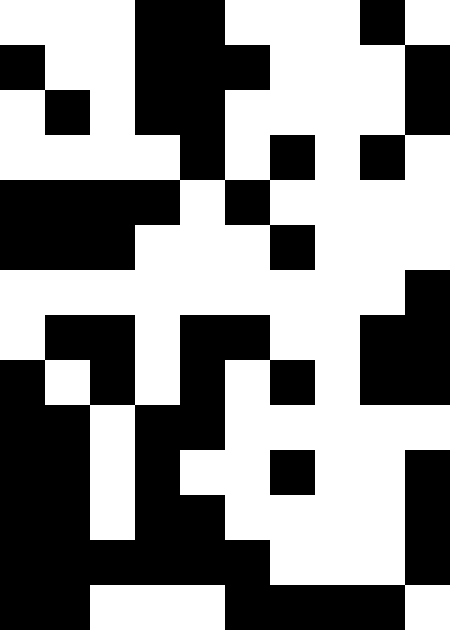[["white", "white", "white", "black", "black", "white", "white", "white", "black", "white"], ["black", "white", "white", "black", "black", "black", "white", "white", "white", "black"], ["white", "black", "white", "black", "black", "white", "white", "white", "white", "black"], ["white", "white", "white", "white", "black", "white", "black", "white", "black", "white"], ["black", "black", "black", "black", "white", "black", "white", "white", "white", "white"], ["black", "black", "black", "white", "white", "white", "black", "white", "white", "white"], ["white", "white", "white", "white", "white", "white", "white", "white", "white", "black"], ["white", "black", "black", "white", "black", "black", "white", "white", "black", "black"], ["black", "white", "black", "white", "black", "white", "black", "white", "black", "black"], ["black", "black", "white", "black", "black", "white", "white", "white", "white", "white"], ["black", "black", "white", "black", "white", "white", "black", "white", "white", "black"], ["black", "black", "white", "black", "black", "white", "white", "white", "white", "black"], ["black", "black", "black", "black", "black", "black", "white", "white", "white", "black"], ["black", "black", "white", "white", "white", "black", "black", "black", "black", "white"]]